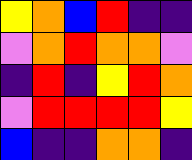[["yellow", "orange", "blue", "red", "indigo", "indigo"], ["violet", "orange", "red", "orange", "orange", "violet"], ["indigo", "red", "indigo", "yellow", "red", "orange"], ["violet", "red", "red", "red", "red", "yellow"], ["blue", "indigo", "indigo", "orange", "orange", "indigo"]]